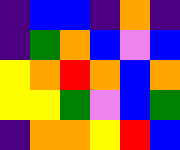[["indigo", "blue", "blue", "indigo", "orange", "indigo"], ["indigo", "green", "orange", "blue", "violet", "blue"], ["yellow", "orange", "red", "orange", "blue", "orange"], ["yellow", "yellow", "green", "violet", "blue", "green"], ["indigo", "orange", "orange", "yellow", "red", "blue"]]